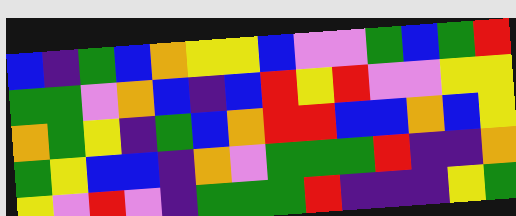[["blue", "indigo", "green", "blue", "orange", "yellow", "yellow", "blue", "violet", "violet", "green", "blue", "green", "red"], ["green", "green", "violet", "orange", "blue", "indigo", "blue", "red", "yellow", "red", "violet", "violet", "yellow", "yellow"], ["orange", "green", "yellow", "indigo", "green", "blue", "orange", "red", "red", "blue", "blue", "orange", "blue", "yellow"], ["green", "yellow", "blue", "blue", "indigo", "orange", "violet", "green", "green", "green", "red", "indigo", "indigo", "orange"], ["yellow", "violet", "red", "violet", "indigo", "green", "green", "green", "red", "indigo", "indigo", "indigo", "yellow", "green"]]